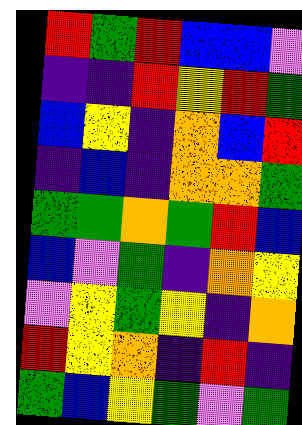[["red", "green", "red", "blue", "blue", "violet"], ["indigo", "indigo", "red", "yellow", "red", "green"], ["blue", "yellow", "indigo", "orange", "blue", "red"], ["indigo", "blue", "indigo", "orange", "orange", "green"], ["green", "green", "orange", "green", "red", "blue"], ["blue", "violet", "green", "indigo", "orange", "yellow"], ["violet", "yellow", "green", "yellow", "indigo", "orange"], ["red", "yellow", "orange", "indigo", "red", "indigo"], ["green", "blue", "yellow", "green", "violet", "green"]]